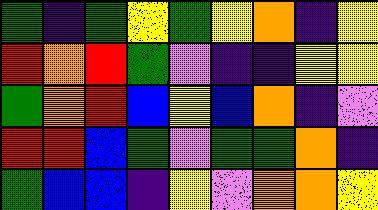[["green", "indigo", "green", "yellow", "green", "yellow", "orange", "indigo", "yellow"], ["red", "orange", "red", "green", "violet", "indigo", "indigo", "yellow", "yellow"], ["green", "orange", "red", "blue", "yellow", "blue", "orange", "indigo", "violet"], ["red", "red", "blue", "green", "violet", "green", "green", "orange", "indigo"], ["green", "blue", "blue", "indigo", "yellow", "violet", "orange", "orange", "yellow"]]